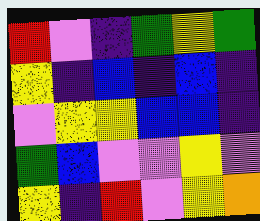[["red", "violet", "indigo", "green", "yellow", "green"], ["yellow", "indigo", "blue", "indigo", "blue", "indigo"], ["violet", "yellow", "yellow", "blue", "blue", "indigo"], ["green", "blue", "violet", "violet", "yellow", "violet"], ["yellow", "indigo", "red", "violet", "yellow", "orange"]]